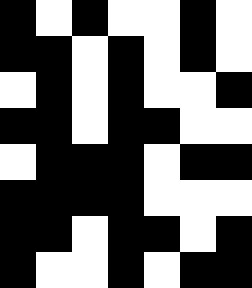[["black", "white", "black", "white", "white", "black", "white"], ["black", "black", "white", "black", "white", "black", "white"], ["white", "black", "white", "black", "white", "white", "black"], ["black", "black", "white", "black", "black", "white", "white"], ["white", "black", "black", "black", "white", "black", "black"], ["black", "black", "black", "black", "white", "white", "white"], ["black", "black", "white", "black", "black", "white", "black"], ["black", "white", "white", "black", "white", "black", "black"]]